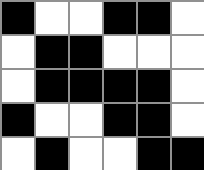[["black", "white", "white", "black", "black", "white"], ["white", "black", "black", "white", "white", "white"], ["white", "black", "black", "black", "black", "white"], ["black", "white", "white", "black", "black", "white"], ["white", "black", "white", "white", "black", "black"]]